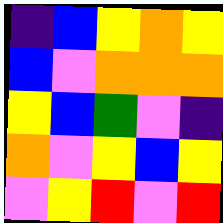[["indigo", "blue", "yellow", "orange", "yellow"], ["blue", "violet", "orange", "orange", "orange"], ["yellow", "blue", "green", "violet", "indigo"], ["orange", "violet", "yellow", "blue", "yellow"], ["violet", "yellow", "red", "violet", "red"]]